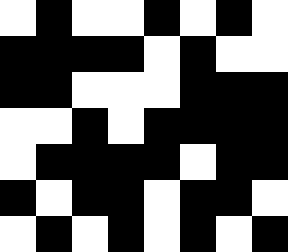[["white", "black", "white", "white", "black", "white", "black", "white"], ["black", "black", "black", "black", "white", "black", "white", "white"], ["black", "black", "white", "white", "white", "black", "black", "black"], ["white", "white", "black", "white", "black", "black", "black", "black"], ["white", "black", "black", "black", "black", "white", "black", "black"], ["black", "white", "black", "black", "white", "black", "black", "white"], ["white", "black", "white", "black", "white", "black", "white", "black"]]